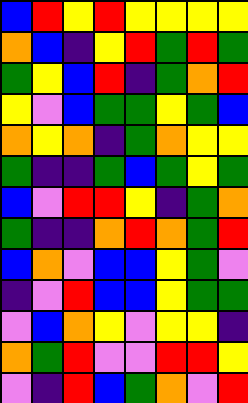[["blue", "red", "yellow", "red", "yellow", "yellow", "yellow", "yellow"], ["orange", "blue", "indigo", "yellow", "red", "green", "red", "green"], ["green", "yellow", "blue", "red", "indigo", "green", "orange", "red"], ["yellow", "violet", "blue", "green", "green", "yellow", "green", "blue"], ["orange", "yellow", "orange", "indigo", "green", "orange", "yellow", "yellow"], ["green", "indigo", "indigo", "green", "blue", "green", "yellow", "green"], ["blue", "violet", "red", "red", "yellow", "indigo", "green", "orange"], ["green", "indigo", "indigo", "orange", "red", "orange", "green", "red"], ["blue", "orange", "violet", "blue", "blue", "yellow", "green", "violet"], ["indigo", "violet", "red", "blue", "blue", "yellow", "green", "green"], ["violet", "blue", "orange", "yellow", "violet", "yellow", "yellow", "indigo"], ["orange", "green", "red", "violet", "violet", "red", "red", "yellow"], ["violet", "indigo", "red", "blue", "green", "orange", "violet", "red"]]